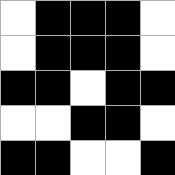[["white", "black", "black", "black", "white"], ["white", "black", "black", "black", "white"], ["black", "black", "white", "black", "black"], ["white", "white", "black", "black", "white"], ["black", "black", "white", "white", "black"]]